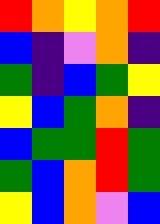[["red", "orange", "yellow", "orange", "red"], ["blue", "indigo", "violet", "orange", "indigo"], ["green", "indigo", "blue", "green", "yellow"], ["yellow", "blue", "green", "orange", "indigo"], ["blue", "green", "green", "red", "green"], ["green", "blue", "orange", "red", "green"], ["yellow", "blue", "orange", "violet", "blue"]]